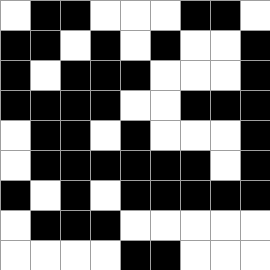[["white", "black", "black", "white", "white", "white", "black", "black", "white"], ["black", "black", "white", "black", "white", "black", "white", "white", "black"], ["black", "white", "black", "black", "black", "white", "white", "white", "black"], ["black", "black", "black", "black", "white", "white", "black", "black", "black"], ["white", "black", "black", "white", "black", "white", "white", "white", "black"], ["white", "black", "black", "black", "black", "black", "black", "white", "black"], ["black", "white", "black", "white", "black", "black", "black", "black", "black"], ["white", "black", "black", "black", "white", "white", "white", "white", "white"], ["white", "white", "white", "white", "black", "black", "white", "white", "white"]]